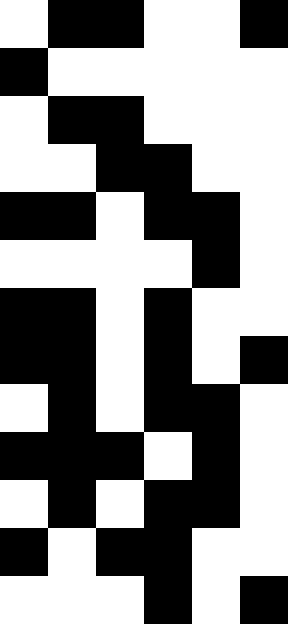[["white", "black", "black", "white", "white", "black"], ["black", "white", "white", "white", "white", "white"], ["white", "black", "black", "white", "white", "white"], ["white", "white", "black", "black", "white", "white"], ["black", "black", "white", "black", "black", "white"], ["white", "white", "white", "white", "black", "white"], ["black", "black", "white", "black", "white", "white"], ["black", "black", "white", "black", "white", "black"], ["white", "black", "white", "black", "black", "white"], ["black", "black", "black", "white", "black", "white"], ["white", "black", "white", "black", "black", "white"], ["black", "white", "black", "black", "white", "white"], ["white", "white", "white", "black", "white", "black"]]